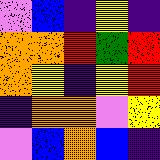[["violet", "blue", "indigo", "yellow", "indigo"], ["orange", "orange", "red", "green", "red"], ["orange", "yellow", "indigo", "yellow", "red"], ["indigo", "orange", "orange", "violet", "yellow"], ["violet", "blue", "orange", "blue", "indigo"]]